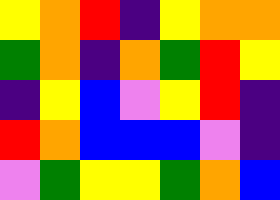[["yellow", "orange", "red", "indigo", "yellow", "orange", "orange"], ["green", "orange", "indigo", "orange", "green", "red", "yellow"], ["indigo", "yellow", "blue", "violet", "yellow", "red", "indigo"], ["red", "orange", "blue", "blue", "blue", "violet", "indigo"], ["violet", "green", "yellow", "yellow", "green", "orange", "blue"]]